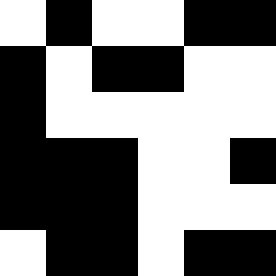[["white", "black", "white", "white", "black", "black"], ["black", "white", "black", "black", "white", "white"], ["black", "white", "white", "white", "white", "white"], ["black", "black", "black", "white", "white", "black"], ["black", "black", "black", "white", "white", "white"], ["white", "black", "black", "white", "black", "black"]]